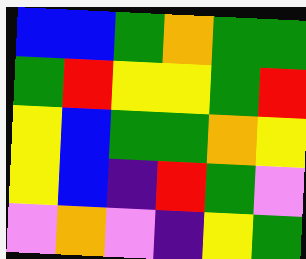[["blue", "blue", "green", "orange", "green", "green"], ["green", "red", "yellow", "yellow", "green", "red"], ["yellow", "blue", "green", "green", "orange", "yellow"], ["yellow", "blue", "indigo", "red", "green", "violet"], ["violet", "orange", "violet", "indigo", "yellow", "green"]]